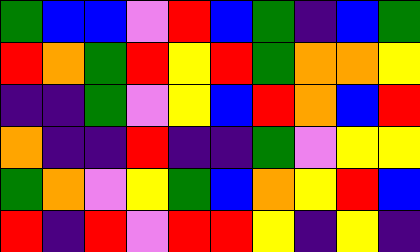[["green", "blue", "blue", "violet", "red", "blue", "green", "indigo", "blue", "green"], ["red", "orange", "green", "red", "yellow", "red", "green", "orange", "orange", "yellow"], ["indigo", "indigo", "green", "violet", "yellow", "blue", "red", "orange", "blue", "red"], ["orange", "indigo", "indigo", "red", "indigo", "indigo", "green", "violet", "yellow", "yellow"], ["green", "orange", "violet", "yellow", "green", "blue", "orange", "yellow", "red", "blue"], ["red", "indigo", "red", "violet", "red", "red", "yellow", "indigo", "yellow", "indigo"]]